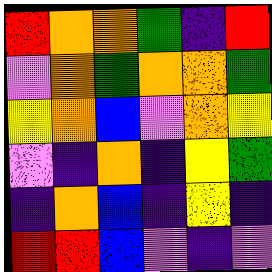[["red", "orange", "orange", "green", "indigo", "red"], ["violet", "orange", "green", "orange", "orange", "green"], ["yellow", "orange", "blue", "violet", "orange", "yellow"], ["violet", "indigo", "orange", "indigo", "yellow", "green"], ["indigo", "orange", "blue", "indigo", "yellow", "indigo"], ["red", "red", "blue", "violet", "indigo", "violet"]]